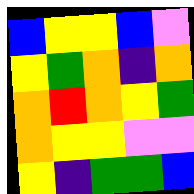[["blue", "yellow", "yellow", "blue", "violet"], ["yellow", "green", "orange", "indigo", "orange"], ["orange", "red", "orange", "yellow", "green"], ["orange", "yellow", "yellow", "violet", "violet"], ["yellow", "indigo", "green", "green", "blue"]]